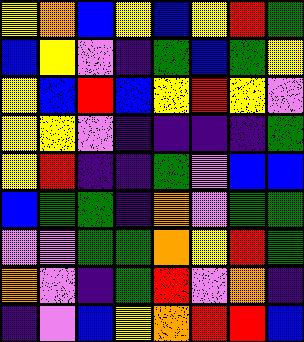[["yellow", "orange", "blue", "yellow", "blue", "yellow", "red", "green"], ["blue", "yellow", "violet", "indigo", "green", "blue", "green", "yellow"], ["yellow", "blue", "red", "blue", "yellow", "red", "yellow", "violet"], ["yellow", "yellow", "violet", "indigo", "indigo", "indigo", "indigo", "green"], ["yellow", "red", "indigo", "indigo", "green", "violet", "blue", "blue"], ["blue", "green", "green", "indigo", "orange", "violet", "green", "green"], ["violet", "violet", "green", "green", "orange", "yellow", "red", "green"], ["orange", "violet", "indigo", "green", "red", "violet", "orange", "indigo"], ["indigo", "violet", "blue", "yellow", "orange", "red", "red", "blue"]]